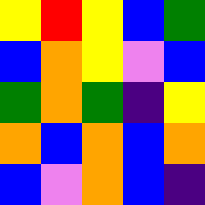[["yellow", "red", "yellow", "blue", "green"], ["blue", "orange", "yellow", "violet", "blue"], ["green", "orange", "green", "indigo", "yellow"], ["orange", "blue", "orange", "blue", "orange"], ["blue", "violet", "orange", "blue", "indigo"]]